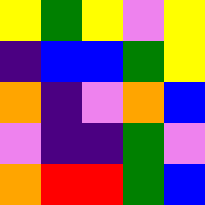[["yellow", "green", "yellow", "violet", "yellow"], ["indigo", "blue", "blue", "green", "yellow"], ["orange", "indigo", "violet", "orange", "blue"], ["violet", "indigo", "indigo", "green", "violet"], ["orange", "red", "red", "green", "blue"]]